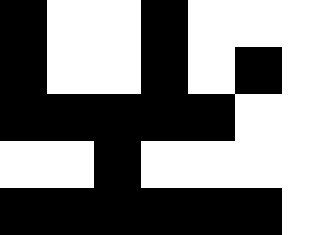[["black", "white", "white", "black", "white", "white", "white"], ["black", "white", "white", "black", "white", "black", "white"], ["black", "black", "black", "black", "black", "white", "white"], ["white", "white", "black", "white", "white", "white", "white"], ["black", "black", "black", "black", "black", "black", "white"]]